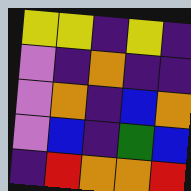[["yellow", "yellow", "indigo", "yellow", "indigo"], ["violet", "indigo", "orange", "indigo", "indigo"], ["violet", "orange", "indigo", "blue", "orange"], ["violet", "blue", "indigo", "green", "blue"], ["indigo", "red", "orange", "orange", "red"]]